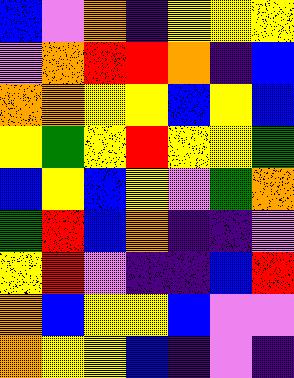[["blue", "violet", "orange", "indigo", "yellow", "yellow", "yellow"], ["violet", "orange", "red", "red", "orange", "indigo", "blue"], ["orange", "orange", "yellow", "yellow", "blue", "yellow", "blue"], ["yellow", "green", "yellow", "red", "yellow", "yellow", "green"], ["blue", "yellow", "blue", "yellow", "violet", "green", "orange"], ["green", "red", "blue", "orange", "indigo", "indigo", "violet"], ["yellow", "red", "violet", "indigo", "indigo", "blue", "red"], ["orange", "blue", "yellow", "yellow", "blue", "violet", "violet"], ["orange", "yellow", "yellow", "blue", "indigo", "violet", "indigo"]]